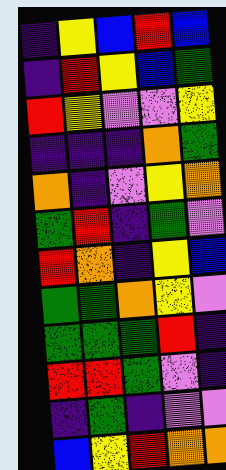[["indigo", "yellow", "blue", "red", "blue"], ["indigo", "red", "yellow", "blue", "green"], ["red", "yellow", "violet", "violet", "yellow"], ["indigo", "indigo", "indigo", "orange", "green"], ["orange", "indigo", "violet", "yellow", "orange"], ["green", "red", "indigo", "green", "violet"], ["red", "orange", "indigo", "yellow", "blue"], ["green", "green", "orange", "yellow", "violet"], ["green", "green", "green", "red", "indigo"], ["red", "red", "green", "violet", "indigo"], ["indigo", "green", "indigo", "violet", "violet"], ["blue", "yellow", "red", "orange", "orange"]]